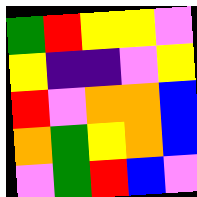[["green", "red", "yellow", "yellow", "violet"], ["yellow", "indigo", "indigo", "violet", "yellow"], ["red", "violet", "orange", "orange", "blue"], ["orange", "green", "yellow", "orange", "blue"], ["violet", "green", "red", "blue", "violet"]]